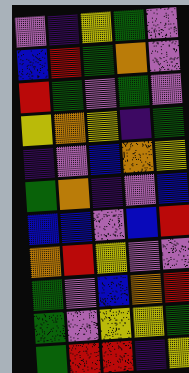[["violet", "indigo", "yellow", "green", "violet"], ["blue", "red", "green", "orange", "violet"], ["red", "green", "violet", "green", "violet"], ["yellow", "orange", "yellow", "indigo", "green"], ["indigo", "violet", "blue", "orange", "yellow"], ["green", "orange", "indigo", "violet", "blue"], ["blue", "blue", "violet", "blue", "red"], ["orange", "red", "yellow", "violet", "violet"], ["green", "violet", "blue", "orange", "red"], ["green", "violet", "yellow", "yellow", "green"], ["green", "red", "red", "indigo", "yellow"]]